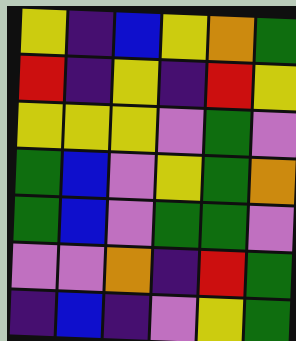[["yellow", "indigo", "blue", "yellow", "orange", "green"], ["red", "indigo", "yellow", "indigo", "red", "yellow"], ["yellow", "yellow", "yellow", "violet", "green", "violet"], ["green", "blue", "violet", "yellow", "green", "orange"], ["green", "blue", "violet", "green", "green", "violet"], ["violet", "violet", "orange", "indigo", "red", "green"], ["indigo", "blue", "indigo", "violet", "yellow", "green"]]